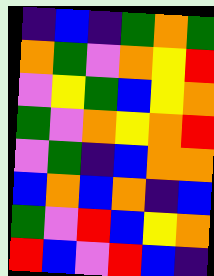[["indigo", "blue", "indigo", "green", "orange", "green"], ["orange", "green", "violet", "orange", "yellow", "red"], ["violet", "yellow", "green", "blue", "yellow", "orange"], ["green", "violet", "orange", "yellow", "orange", "red"], ["violet", "green", "indigo", "blue", "orange", "orange"], ["blue", "orange", "blue", "orange", "indigo", "blue"], ["green", "violet", "red", "blue", "yellow", "orange"], ["red", "blue", "violet", "red", "blue", "indigo"]]